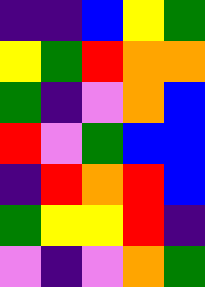[["indigo", "indigo", "blue", "yellow", "green"], ["yellow", "green", "red", "orange", "orange"], ["green", "indigo", "violet", "orange", "blue"], ["red", "violet", "green", "blue", "blue"], ["indigo", "red", "orange", "red", "blue"], ["green", "yellow", "yellow", "red", "indigo"], ["violet", "indigo", "violet", "orange", "green"]]